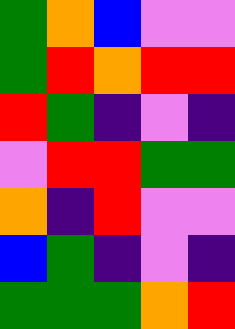[["green", "orange", "blue", "violet", "violet"], ["green", "red", "orange", "red", "red"], ["red", "green", "indigo", "violet", "indigo"], ["violet", "red", "red", "green", "green"], ["orange", "indigo", "red", "violet", "violet"], ["blue", "green", "indigo", "violet", "indigo"], ["green", "green", "green", "orange", "red"]]